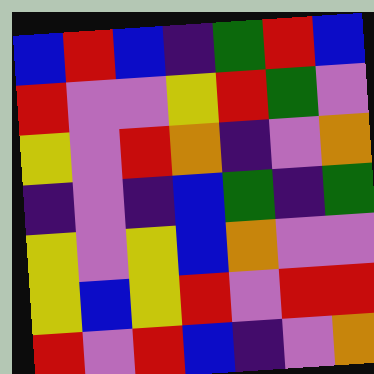[["blue", "red", "blue", "indigo", "green", "red", "blue"], ["red", "violet", "violet", "yellow", "red", "green", "violet"], ["yellow", "violet", "red", "orange", "indigo", "violet", "orange"], ["indigo", "violet", "indigo", "blue", "green", "indigo", "green"], ["yellow", "violet", "yellow", "blue", "orange", "violet", "violet"], ["yellow", "blue", "yellow", "red", "violet", "red", "red"], ["red", "violet", "red", "blue", "indigo", "violet", "orange"]]